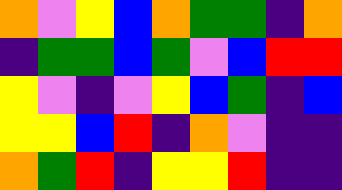[["orange", "violet", "yellow", "blue", "orange", "green", "green", "indigo", "orange"], ["indigo", "green", "green", "blue", "green", "violet", "blue", "red", "red"], ["yellow", "violet", "indigo", "violet", "yellow", "blue", "green", "indigo", "blue"], ["yellow", "yellow", "blue", "red", "indigo", "orange", "violet", "indigo", "indigo"], ["orange", "green", "red", "indigo", "yellow", "yellow", "red", "indigo", "indigo"]]